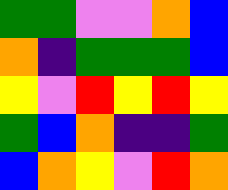[["green", "green", "violet", "violet", "orange", "blue"], ["orange", "indigo", "green", "green", "green", "blue"], ["yellow", "violet", "red", "yellow", "red", "yellow"], ["green", "blue", "orange", "indigo", "indigo", "green"], ["blue", "orange", "yellow", "violet", "red", "orange"]]